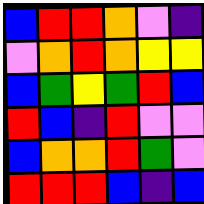[["blue", "red", "red", "orange", "violet", "indigo"], ["violet", "orange", "red", "orange", "yellow", "yellow"], ["blue", "green", "yellow", "green", "red", "blue"], ["red", "blue", "indigo", "red", "violet", "violet"], ["blue", "orange", "orange", "red", "green", "violet"], ["red", "red", "red", "blue", "indigo", "blue"]]